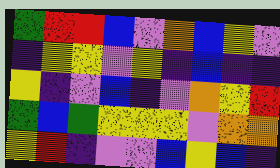[["green", "red", "red", "blue", "violet", "orange", "blue", "yellow", "violet"], ["indigo", "yellow", "yellow", "violet", "yellow", "indigo", "blue", "indigo", "indigo"], ["yellow", "indigo", "violet", "blue", "indigo", "violet", "orange", "yellow", "red"], ["green", "blue", "green", "yellow", "yellow", "yellow", "violet", "orange", "orange"], ["yellow", "red", "indigo", "violet", "violet", "blue", "yellow", "blue", "indigo"]]